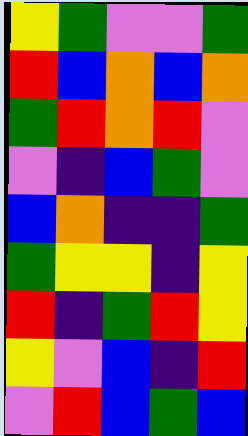[["yellow", "green", "violet", "violet", "green"], ["red", "blue", "orange", "blue", "orange"], ["green", "red", "orange", "red", "violet"], ["violet", "indigo", "blue", "green", "violet"], ["blue", "orange", "indigo", "indigo", "green"], ["green", "yellow", "yellow", "indigo", "yellow"], ["red", "indigo", "green", "red", "yellow"], ["yellow", "violet", "blue", "indigo", "red"], ["violet", "red", "blue", "green", "blue"]]